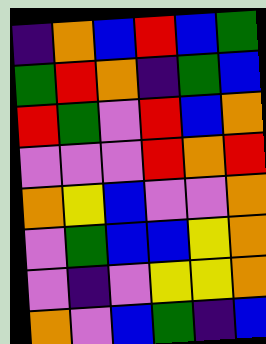[["indigo", "orange", "blue", "red", "blue", "green"], ["green", "red", "orange", "indigo", "green", "blue"], ["red", "green", "violet", "red", "blue", "orange"], ["violet", "violet", "violet", "red", "orange", "red"], ["orange", "yellow", "blue", "violet", "violet", "orange"], ["violet", "green", "blue", "blue", "yellow", "orange"], ["violet", "indigo", "violet", "yellow", "yellow", "orange"], ["orange", "violet", "blue", "green", "indigo", "blue"]]